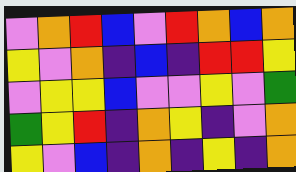[["violet", "orange", "red", "blue", "violet", "red", "orange", "blue", "orange"], ["yellow", "violet", "orange", "indigo", "blue", "indigo", "red", "red", "yellow"], ["violet", "yellow", "yellow", "blue", "violet", "violet", "yellow", "violet", "green"], ["green", "yellow", "red", "indigo", "orange", "yellow", "indigo", "violet", "orange"], ["yellow", "violet", "blue", "indigo", "orange", "indigo", "yellow", "indigo", "orange"]]